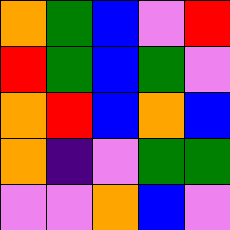[["orange", "green", "blue", "violet", "red"], ["red", "green", "blue", "green", "violet"], ["orange", "red", "blue", "orange", "blue"], ["orange", "indigo", "violet", "green", "green"], ["violet", "violet", "orange", "blue", "violet"]]